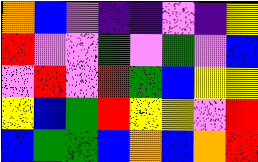[["orange", "blue", "violet", "indigo", "indigo", "violet", "indigo", "yellow"], ["red", "violet", "violet", "green", "violet", "green", "violet", "blue"], ["violet", "red", "violet", "red", "green", "blue", "yellow", "yellow"], ["yellow", "blue", "green", "red", "yellow", "yellow", "violet", "red"], ["blue", "green", "green", "blue", "orange", "blue", "orange", "red"]]